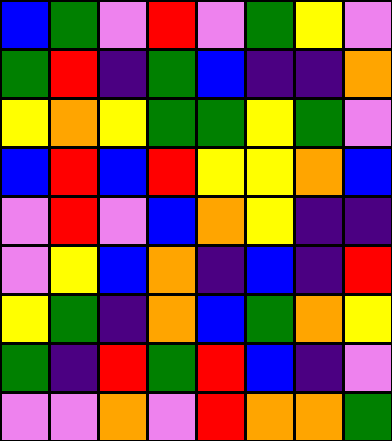[["blue", "green", "violet", "red", "violet", "green", "yellow", "violet"], ["green", "red", "indigo", "green", "blue", "indigo", "indigo", "orange"], ["yellow", "orange", "yellow", "green", "green", "yellow", "green", "violet"], ["blue", "red", "blue", "red", "yellow", "yellow", "orange", "blue"], ["violet", "red", "violet", "blue", "orange", "yellow", "indigo", "indigo"], ["violet", "yellow", "blue", "orange", "indigo", "blue", "indigo", "red"], ["yellow", "green", "indigo", "orange", "blue", "green", "orange", "yellow"], ["green", "indigo", "red", "green", "red", "blue", "indigo", "violet"], ["violet", "violet", "orange", "violet", "red", "orange", "orange", "green"]]